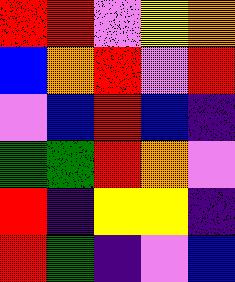[["red", "red", "violet", "yellow", "orange"], ["blue", "orange", "red", "violet", "red"], ["violet", "blue", "red", "blue", "indigo"], ["green", "green", "red", "orange", "violet"], ["red", "indigo", "yellow", "yellow", "indigo"], ["red", "green", "indigo", "violet", "blue"]]